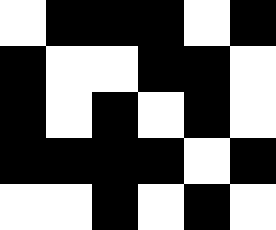[["white", "black", "black", "black", "white", "black"], ["black", "white", "white", "black", "black", "white"], ["black", "white", "black", "white", "black", "white"], ["black", "black", "black", "black", "white", "black"], ["white", "white", "black", "white", "black", "white"]]